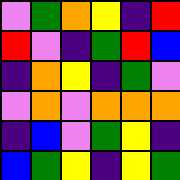[["violet", "green", "orange", "yellow", "indigo", "red"], ["red", "violet", "indigo", "green", "red", "blue"], ["indigo", "orange", "yellow", "indigo", "green", "violet"], ["violet", "orange", "violet", "orange", "orange", "orange"], ["indigo", "blue", "violet", "green", "yellow", "indigo"], ["blue", "green", "yellow", "indigo", "yellow", "green"]]